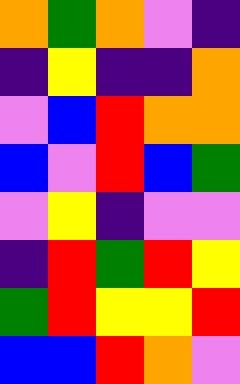[["orange", "green", "orange", "violet", "indigo"], ["indigo", "yellow", "indigo", "indigo", "orange"], ["violet", "blue", "red", "orange", "orange"], ["blue", "violet", "red", "blue", "green"], ["violet", "yellow", "indigo", "violet", "violet"], ["indigo", "red", "green", "red", "yellow"], ["green", "red", "yellow", "yellow", "red"], ["blue", "blue", "red", "orange", "violet"]]